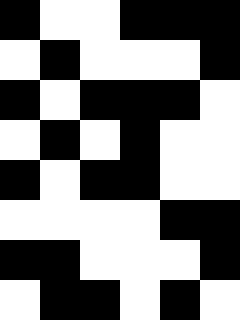[["black", "white", "white", "black", "black", "black"], ["white", "black", "white", "white", "white", "black"], ["black", "white", "black", "black", "black", "white"], ["white", "black", "white", "black", "white", "white"], ["black", "white", "black", "black", "white", "white"], ["white", "white", "white", "white", "black", "black"], ["black", "black", "white", "white", "white", "black"], ["white", "black", "black", "white", "black", "white"]]